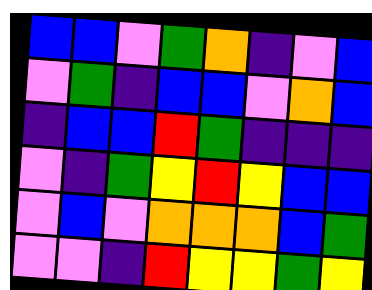[["blue", "blue", "violet", "green", "orange", "indigo", "violet", "blue"], ["violet", "green", "indigo", "blue", "blue", "violet", "orange", "blue"], ["indigo", "blue", "blue", "red", "green", "indigo", "indigo", "indigo"], ["violet", "indigo", "green", "yellow", "red", "yellow", "blue", "blue"], ["violet", "blue", "violet", "orange", "orange", "orange", "blue", "green"], ["violet", "violet", "indigo", "red", "yellow", "yellow", "green", "yellow"]]